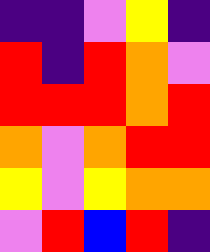[["indigo", "indigo", "violet", "yellow", "indigo"], ["red", "indigo", "red", "orange", "violet"], ["red", "red", "red", "orange", "red"], ["orange", "violet", "orange", "red", "red"], ["yellow", "violet", "yellow", "orange", "orange"], ["violet", "red", "blue", "red", "indigo"]]